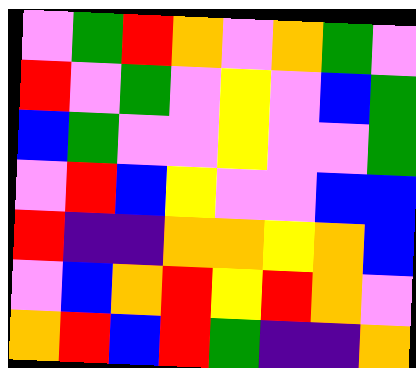[["violet", "green", "red", "orange", "violet", "orange", "green", "violet"], ["red", "violet", "green", "violet", "yellow", "violet", "blue", "green"], ["blue", "green", "violet", "violet", "yellow", "violet", "violet", "green"], ["violet", "red", "blue", "yellow", "violet", "violet", "blue", "blue"], ["red", "indigo", "indigo", "orange", "orange", "yellow", "orange", "blue"], ["violet", "blue", "orange", "red", "yellow", "red", "orange", "violet"], ["orange", "red", "blue", "red", "green", "indigo", "indigo", "orange"]]